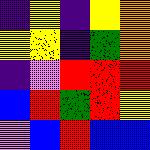[["indigo", "yellow", "indigo", "yellow", "orange"], ["yellow", "yellow", "indigo", "green", "orange"], ["indigo", "violet", "red", "red", "red"], ["blue", "red", "green", "red", "yellow"], ["violet", "blue", "red", "blue", "blue"]]